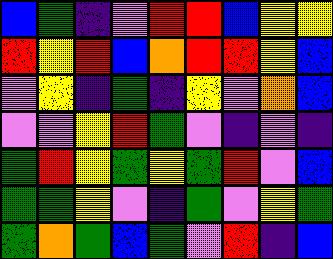[["blue", "green", "indigo", "violet", "red", "red", "blue", "yellow", "yellow"], ["red", "yellow", "red", "blue", "orange", "red", "red", "yellow", "blue"], ["violet", "yellow", "indigo", "green", "indigo", "yellow", "violet", "orange", "blue"], ["violet", "violet", "yellow", "red", "green", "violet", "indigo", "violet", "indigo"], ["green", "red", "yellow", "green", "yellow", "green", "red", "violet", "blue"], ["green", "green", "yellow", "violet", "indigo", "green", "violet", "yellow", "green"], ["green", "orange", "green", "blue", "green", "violet", "red", "indigo", "blue"]]